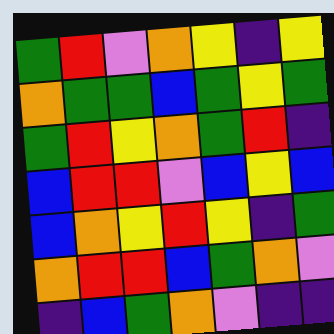[["green", "red", "violet", "orange", "yellow", "indigo", "yellow"], ["orange", "green", "green", "blue", "green", "yellow", "green"], ["green", "red", "yellow", "orange", "green", "red", "indigo"], ["blue", "red", "red", "violet", "blue", "yellow", "blue"], ["blue", "orange", "yellow", "red", "yellow", "indigo", "green"], ["orange", "red", "red", "blue", "green", "orange", "violet"], ["indigo", "blue", "green", "orange", "violet", "indigo", "indigo"]]